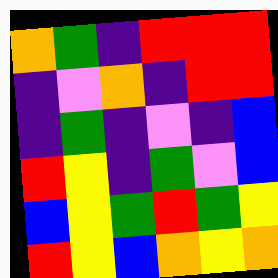[["orange", "green", "indigo", "red", "red", "red"], ["indigo", "violet", "orange", "indigo", "red", "red"], ["indigo", "green", "indigo", "violet", "indigo", "blue"], ["red", "yellow", "indigo", "green", "violet", "blue"], ["blue", "yellow", "green", "red", "green", "yellow"], ["red", "yellow", "blue", "orange", "yellow", "orange"]]